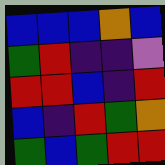[["blue", "blue", "blue", "orange", "blue"], ["green", "red", "indigo", "indigo", "violet"], ["red", "red", "blue", "indigo", "red"], ["blue", "indigo", "red", "green", "orange"], ["green", "blue", "green", "red", "red"]]